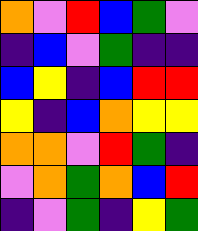[["orange", "violet", "red", "blue", "green", "violet"], ["indigo", "blue", "violet", "green", "indigo", "indigo"], ["blue", "yellow", "indigo", "blue", "red", "red"], ["yellow", "indigo", "blue", "orange", "yellow", "yellow"], ["orange", "orange", "violet", "red", "green", "indigo"], ["violet", "orange", "green", "orange", "blue", "red"], ["indigo", "violet", "green", "indigo", "yellow", "green"]]